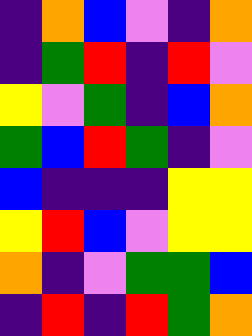[["indigo", "orange", "blue", "violet", "indigo", "orange"], ["indigo", "green", "red", "indigo", "red", "violet"], ["yellow", "violet", "green", "indigo", "blue", "orange"], ["green", "blue", "red", "green", "indigo", "violet"], ["blue", "indigo", "indigo", "indigo", "yellow", "yellow"], ["yellow", "red", "blue", "violet", "yellow", "yellow"], ["orange", "indigo", "violet", "green", "green", "blue"], ["indigo", "red", "indigo", "red", "green", "orange"]]